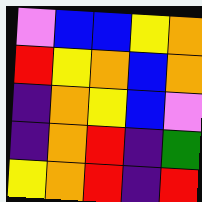[["violet", "blue", "blue", "yellow", "orange"], ["red", "yellow", "orange", "blue", "orange"], ["indigo", "orange", "yellow", "blue", "violet"], ["indigo", "orange", "red", "indigo", "green"], ["yellow", "orange", "red", "indigo", "red"]]